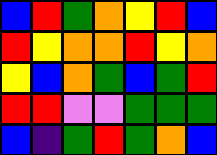[["blue", "red", "green", "orange", "yellow", "red", "blue"], ["red", "yellow", "orange", "orange", "red", "yellow", "orange"], ["yellow", "blue", "orange", "green", "blue", "green", "red"], ["red", "red", "violet", "violet", "green", "green", "green"], ["blue", "indigo", "green", "red", "green", "orange", "blue"]]